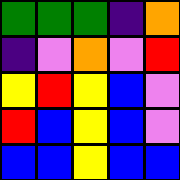[["green", "green", "green", "indigo", "orange"], ["indigo", "violet", "orange", "violet", "red"], ["yellow", "red", "yellow", "blue", "violet"], ["red", "blue", "yellow", "blue", "violet"], ["blue", "blue", "yellow", "blue", "blue"]]